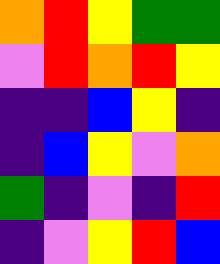[["orange", "red", "yellow", "green", "green"], ["violet", "red", "orange", "red", "yellow"], ["indigo", "indigo", "blue", "yellow", "indigo"], ["indigo", "blue", "yellow", "violet", "orange"], ["green", "indigo", "violet", "indigo", "red"], ["indigo", "violet", "yellow", "red", "blue"]]